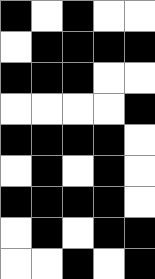[["black", "white", "black", "white", "white"], ["white", "black", "black", "black", "black"], ["black", "black", "black", "white", "white"], ["white", "white", "white", "white", "black"], ["black", "black", "black", "black", "white"], ["white", "black", "white", "black", "white"], ["black", "black", "black", "black", "white"], ["white", "black", "white", "black", "black"], ["white", "white", "black", "white", "black"]]